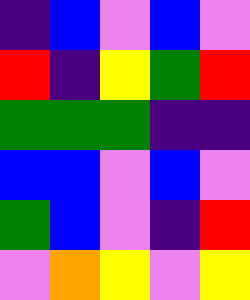[["indigo", "blue", "violet", "blue", "violet"], ["red", "indigo", "yellow", "green", "red"], ["green", "green", "green", "indigo", "indigo"], ["blue", "blue", "violet", "blue", "violet"], ["green", "blue", "violet", "indigo", "red"], ["violet", "orange", "yellow", "violet", "yellow"]]